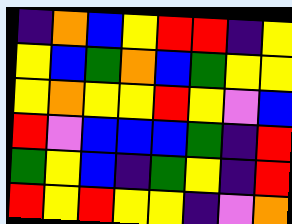[["indigo", "orange", "blue", "yellow", "red", "red", "indigo", "yellow"], ["yellow", "blue", "green", "orange", "blue", "green", "yellow", "yellow"], ["yellow", "orange", "yellow", "yellow", "red", "yellow", "violet", "blue"], ["red", "violet", "blue", "blue", "blue", "green", "indigo", "red"], ["green", "yellow", "blue", "indigo", "green", "yellow", "indigo", "red"], ["red", "yellow", "red", "yellow", "yellow", "indigo", "violet", "orange"]]